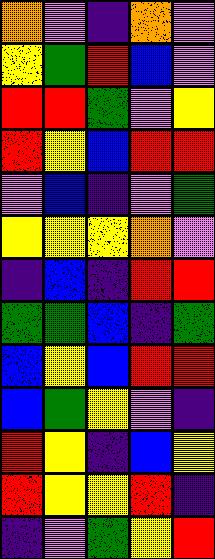[["orange", "violet", "indigo", "orange", "violet"], ["yellow", "green", "red", "blue", "violet"], ["red", "red", "green", "violet", "yellow"], ["red", "yellow", "blue", "red", "red"], ["violet", "blue", "indigo", "violet", "green"], ["yellow", "yellow", "yellow", "orange", "violet"], ["indigo", "blue", "indigo", "red", "red"], ["green", "green", "blue", "indigo", "green"], ["blue", "yellow", "blue", "red", "red"], ["blue", "green", "yellow", "violet", "indigo"], ["red", "yellow", "indigo", "blue", "yellow"], ["red", "yellow", "yellow", "red", "indigo"], ["indigo", "violet", "green", "yellow", "red"]]